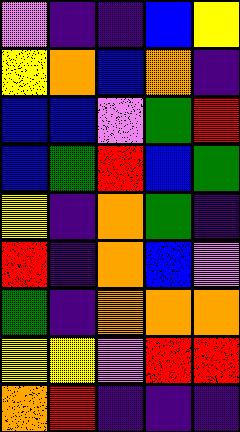[["violet", "indigo", "indigo", "blue", "yellow"], ["yellow", "orange", "blue", "orange", "indigo"], ["blue", "blue", "violet", "green", "red"], ["blue", "green", "red", "blue", "green"], ["yellow", "indigo", "orange", "green", "indigo"], ["red", "indigo", "orange", "blue", "violet"], ["green", "indigo", "orange", "orange", "orange"], ["yellow", "yellow", "violet", "red", "red"], ["orange", "red", "indigo", "indigo", "indigo"]]